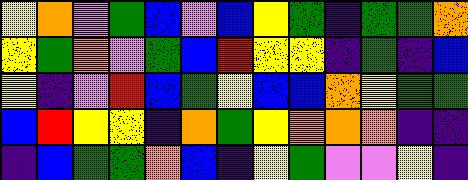[["yellow", "orange", "violet", "green", "blue", "violet", "blue", "yellow", "green", "indigo", "green", "green", "orange"], ["yellow", "green", "orange", "violet", "green", "blue", "red", "yellow", "yellow", "indigo", "green", "indigo", "blue"], ["yellow", "indigo", "violet", "red", "blue", "green", "yellow", "blue", "blue", "orange", "yellow", "green", "green"], ["blue", "red", "yellow", "yellow", "indigo", "orange", "green", "yellow", "orange", "orange", "orange", "indigo", "indigo"], ["indigo", "blue", "green", "green", "orange", "blue", "indigo", "yellow", "green", "violet", "violet", "yellow", "indigo"]]